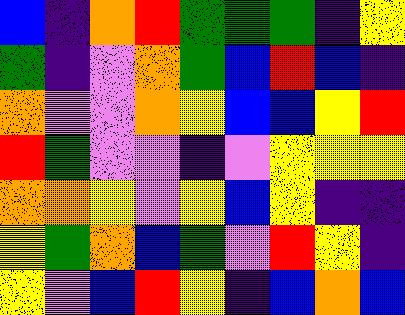[["blue", "indigo", "orange", "red", "green", "green", "green", "indigo", "yellow"], ["green", "indigo", "violet", "orange", "green", "blue", "red", "blue", "indigo"], ["orange", "violet", "violet", "orange", "yellow", "blue", "blue", "yellow", "red"], ["red", "green", "violet", "violet", "indigo", "violet", "yellow", "yellow", "yellow"], ["orange", "orange", "yellow", "violet", "yellow", "blue", "yellow", "indigo", "indigo"], ["yellow", "green", "orange", "blue", "green", "violet", "red", "yellow", "indigo"], ["yellow", "violet", "blue", "red", "yellow", "indigo", "blue", "orange", "blue"]]